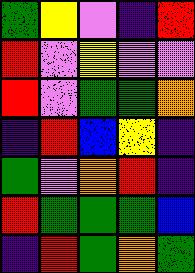[["green", "yellow", "violet", "indigo", "red"], ["red", "violet", "yellow", "violet", "violet"], ["red", "violet", "green", "green", "orange"], ["indigo", "red", "blue", "yellow", "indigo"], ["green", "violet", "orange", "red", "indigo"], ["red", "green", "green", "green", "blue"], ["indigo", "red", "green", "orange", "green"]]